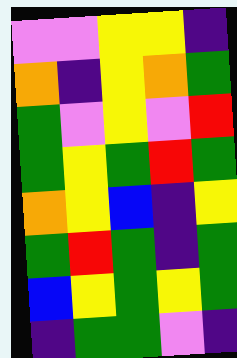[["violet", "violet", "yellow", "yellow", "indigo"], ["orange", "indigo", "yellow", "orange", "green"], ["green", "violet", "yellow", "violet", "red"], ["green", "yellow", "green", "red", "green"], ["orange", "yellow", "blue", "indigo", "yellow"], ["green", "red", "green", "indigo", "green"], ["blue", "yellow", "green", "yellow", "green"], ["indigo", "green", "green", "violet", "indigo"]]